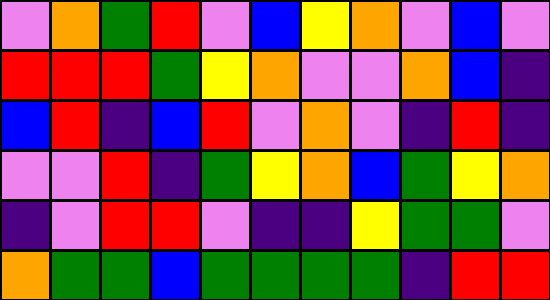[["violet", "orange", "green", "red", "violet", "blue", "yellow", "orange", "violet", "blue", "violet"], ["red", "red", "red", "green", "yellow", "orange", "violet", "violet", "orange", "blue", "indigo"], ["blue", "red", "indigo", "blue", "red", "violet", "orange", "violet", "indigo", "red", "indigo"], ["violet", "violet", "red", "indigo", "green", "yellow", "orange", "blue", "green", "yellow", "orange"], ["indigo", "violet", "red", "red", "violet", "indigo", "indigo", "yellow", "green", "green", "violet"], ["orange", "green", "green", "blue", "green", "green", "green", "green", "indigo", "red", "red"]]